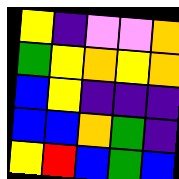[["yellow", "indigo", "violet", "violet", "orange"], ["green", "yellow", "orange", "yellow", "orange"], ["blue", "yellow", "indigo", "indigo", "indigo"], ["blue", "blue", "orange", "green", "indigo"], ["yellow", "red", "blue", "green", "blue"]]